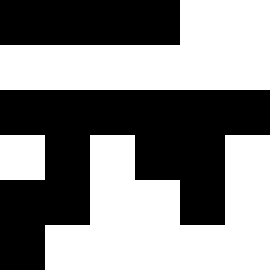[["black", "black", "black", "black", "white", "white"], ["white", "white", "white", "white", "white", "white"], ["black", "black", "black", "black", "black", "black"], ["white", "black", "white", "black", "black", "white"], ["black", "black", "white", "white", "black", "white"], ["black", "white", "white", "white", "white", "white"]]